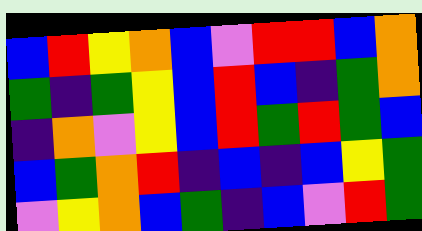[["blue", "red", "yellow", "orange", "blue", "violet", "red", "red", "blue", "orange"], ["green", "indigo", "green", "yellow", "blue", "red", "blue", "indigo", "green", "orange"], ["indigo", "orange", "violet", "yellow", "blue", "red", "green", "red", "green", "blue"], ["blue", "green", "orange", "red", "indigo", "blue", "indigo", "blue", "yellow", "green"], ["violet", "yellow", "orange", "blue", "green", "indigo", "blue", "violet", "red", "green"]]